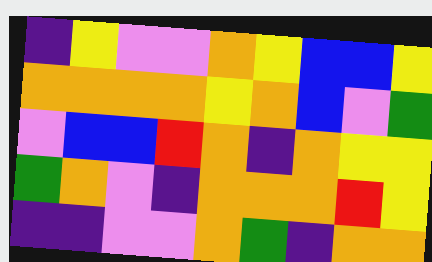[["indigo", "yellow", "violet", "violet", "orange", "yellow", "blue", "blue", "yellow"], ["orange", "orange", "orange", "orange", "yellow", "orange", "blue", "violet", "green"], ["violet", "blue", "blue", "red", "orange", "indigo", "orange", "yellow", "yellow"], ["green", "orange", "violet", "indigo", "orange", "orange", "orange", "red", "yellow"], ["indigo", "indigo", "violet", "violet", "orange", "green", "indigo", "orange", "orange"]]